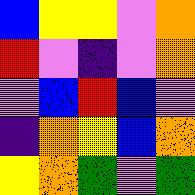[["blue", "yellow", "yellow", "violet", "orange"], ["red", "violet", "indigo", "violet", "orange"], ["violet", "blue", "red", "blue", "violet"], ["indigo", "orange", "yellow", "blue", "orange"], ["yellow", "orange", "green", "violet", "green"]]